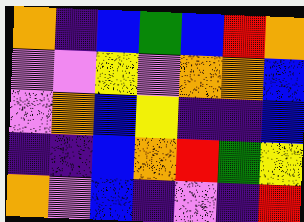[["orange", "indigo", "blue", "green", "blue", "red", "orange"], ["violet", "violet", "yellow", "violet", "orange", "orange", "blue"], ["violet", "orange", "blue", "yellow", "indigo", "indigo", "blue"], ["indigo", "indigo", "blue", "orange", "red", "green", "yellow"], ["orange", "violet", "blue", "indigo", "violet", "indigo", "red"]]